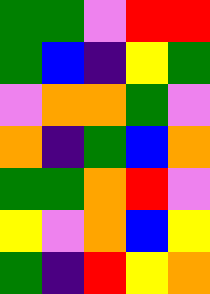[["green", "green", "violet", "red", "red"], ["green", "blue", "indigo", "yellow", "green"], ["violet", "orange", "orange", "green", "violet"], ["orange", "indigo", "green", "blue", "orange"], ["green", "green", "orange", "red", "violet"], ["yellow", "violet", "orange", "blue", "yellow"], ["green", "indigo", "red", "yellow", "orange"]]